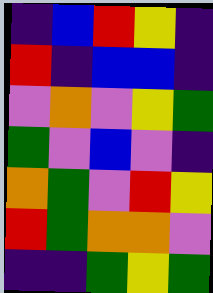[["indigo", "blue", "red", "yellow", "indigo"], ["red", "indigo", "blue", "blue", "indigo"], ["violet", "orange", "violet", "yellow", "green"], ["green", "violet", "blue", "violet", "indigo"], ["orange", "green", "violet", "red", "yellow"], ["red", "green", "orange", "orange", "violet"], ["indigo", "indigo", "green", "yellow", "green"]]